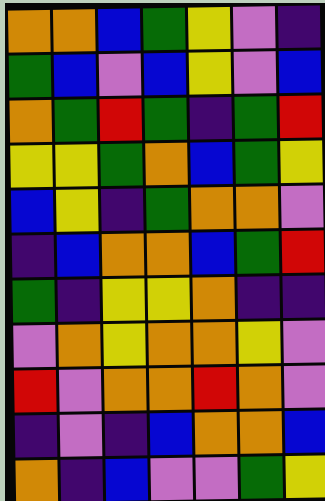[["orange", "orange", "blue", "green", "yellow", "violet", "indigo"], ["green", "blue", "violet", "blue", "yellow", "violet", "blue"], ["orange", "green", "red", "green", "indigo", "green", "red"], ["yellow", "yellow", "green", "orange", "blue", "green", "yellow"], ["blue", "yellow", "indigo", "green", "orange", "orange", "violet"], ["indigo", "blue", "orange", "orange", "blue", "green", "red"], ["green", "indigo", "yellow", "yellow", "orange", "indigo", "indigo"], ["violet", "orange", "yellow", "orange", "orange", "yellow", "violet"], ["red", "violet", "orange", "orange", "red", "orange", "violet"], ["indigo", "violet", "indigo", "blue", "orange", "orange", "blue"], ["orange", "indigo", "blue", "violet", "violet", "green", "yellow"]]